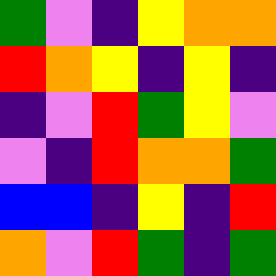[["green", "violet", "indigo", "yellow", "orange", "orange"], ["red", "orange", "yellow", "indigo", "yellow", "indigo"], ["indigo", "violet", "red", "green", "yellow", "violet"], ["violet", "indigo", "red", "orange", "orange", "green"], ["blue", "blue", "indigo", "yellow", "indigo", "red"], ["orange", "violet", "red", "green", "indigo", "green"]]